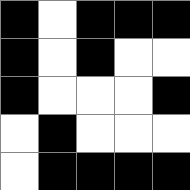[["black", "white", "black", "black", "black"], ["black", "white", "black", "white", "white"], ["black", "white", "white", "white", "black"], ["white", "black", "white", "white", "white"], ["white", "black", "black", "black", "black"]]